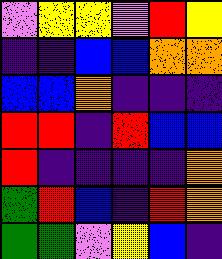[["violet", "yellow", "yellow", "violet", "red", "yellow"], ["indigo", "indigo", "blue", "blue", "orange", "orange"], ["blue", "blue", "orange", "indigo", "indigo", "indigo"], ["red", "red", "indigo", "red", "blue", "blue"], ["red", "indigo", "indigo", "indigo", "indigo", "orange"], ["green", "red", "blue", "indigo", "red", "orange"], ["green", "green", "violet", "yellow", "blue", "indigo"]]